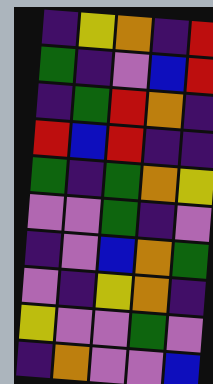[["indigo", "yellow", "orange", "indigo", "red"], ["green", "indigo", "violet", "blue", "red"], ["indigo", "green", "red", "orange", "indigo"], ["red", "blue", "red", "indigo", "indigo"], ["green", "indigo", "green", "orange", "yellow"], ["violet", "violet", "green", "indigo", "violet"], ["indigo", "violet", "blue", "orange", "green"], ["violet", "indigo", "yellow", "orange", "indigo"], ["yellow", "violet", "violet", "green", "violet"], ["indigo", "orange", "violet", "violet", "blue"]]